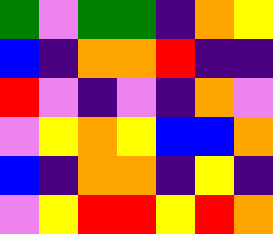[["green", "violet", "green", "green", "indigo", "orange", "yellow"], ["blue", "indigo", "orange", "orange", "red", "indigo", "indigo"], ["red", "violet", "indigo", "violet", "indigo", "orange", "violet"], ["violet", "yellow", "orange", "yellow", "blue", "blue", "orange"], ["blue", "indigo", "orange", "orange", "indigo", "yellow", "indigo"], ["violet", "yellow", "red", "red", "yellow", "red", "orange"]]